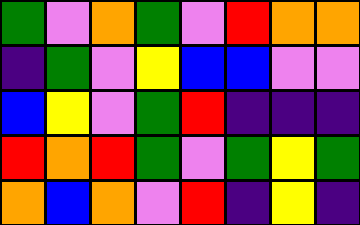[["green", "violet", "orange", "green", "violet", "red", "orange", "orange"], ["indigo", "green", "violet", "yellow", "blue", "blue", "violet", "violet"], ["blue", "yellow", "violet", "green", "red", "indigo", "indigo", "indigo"], ["red", "orange", "red", "green", "violet", "green", "yellow", "green"], ["orange", "blue", "orange", "violet", "red", "indigo", "yellow", "indigo"]]